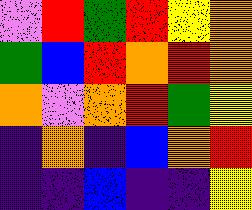[["violet", "red", "green", "red", "yellow", "orange"], ["green", "blue", "red", "orange", "red", "orange"], ["orange", "violet", "orange", "red", "green", "yellow"], ["indigo", "orange", "indigo", "blue", "orange", "red"], ["indigo", "indigo", "blue", "indigo", "indigo", "yellow"]]